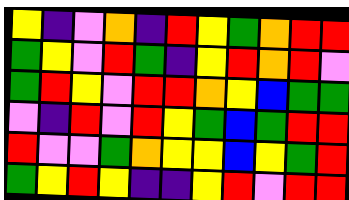[["yellow", "indigo", "violet", "orange", "indigo", "red", "yellow", "green", "orange", "red", "red"], ["green", "yellow", "violet", "red", "green", "indigo", "yellow", "red", "orange", "red", "violet"], ["green", "red", "yellow", "violet", "red", "red", "orange", "yellow", "blue", "green", "green"], ["violet", "indigo", "red", "violet", "red", "yellow", "green", "blue", "green", "red", "red"], ["red", "violet", "violet", "green", "orange", "yellow", "yellow", "blue", "yellow", "green", "red"], ["green", "yellow", "red", "yellow", "indigo", "indigo", "yellow", "red", "violet", "red", "red"]]